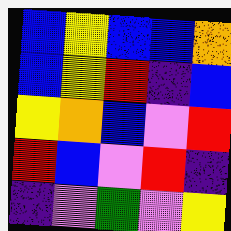[["blue", "yellow", "blue", "blue", "orange"], ["blue", "yellow", "red", "indigo", "blue"], ["yellow", "orange", "blue", "violet", "red"], ["red", "blue", "violet", "red", "indigo"], ["indigo", "violet", "green", "violet", "yellow"]]